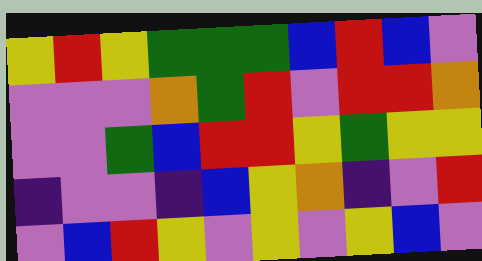[["yellow", "red", "yellow", "green", "green", "green", "blue", "red", "blue", "violet"], ["violet", "violet", "violet", "orange", "green", "red", "violet", "red", "red", "orange"], ["violet", "violet", "green", "blue", "red", "red", "yellow", "green", "yellow", "yellow"], ["indigo", "violet", "violet", "indigo", "blue", "yellow", "orange", "indigo", "violet", "red"], ["violet", "blue", "red", "yellow", "violet", "yellow", "violet", "yellow", "blue", "violet"]]